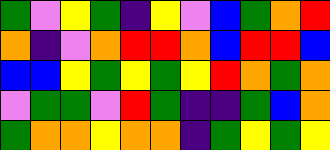[["green", "violet", "yellow", "green", "indigo", "yellow", "violet", "blue", "green", "orange", "red"], ["orange", "indigo", "violet", "orange", "red", "red", "orange", "blue", "red", "red", "blue"], ["blue", "blue", "yellow", "green", "yellow", "green", "yellow", "red", "orange", "green", "orange"], ["violet", "green", "green", "violet", "red", "green", "indigo", "indigo", "green", "blue", "orange"], ["green", "orange", "orange", "yellow", "orange", "orange", "indigo", "green", "yellow", "green", "yellow"]]